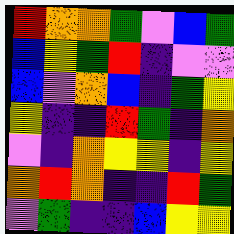[["red", "orange", "orange", "green", "violet", "blue", "green"], ["blue", "yellow", "green", "red", "indigo", "violet", "violet"], ["blue", "violet", "orange", "blue", "indigo", "green", "yellow"], ["yellow", "indigo", "indigo", "red", "green", "indigo", "orange"], ["violet", "indigo", "orange", "yellow", "yellow", "indigo", "yellow"], ["orange", "red", "orange", "indigo", "indigo", "red", "green"], ["violet", "green", "indigo", "indigo", "blue", "yellow", "yellow"]]